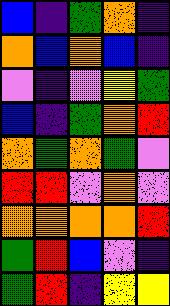[["blue", "indigo", "green", "orange", "indigo"], ["orange", "blue", "orange", "blue", "indigo"], ["violet", "indigo", "violet", "yellow", "green"], ["blue", "indigo", "green", "orange", "red"], ["orange", "green", "orange", "green", "violet"], ["red", "red", "violet", "orange", "violet"], ["orange", "orange", "orange", "orange", "red"], ["green", "red", "blue", "violet", "indigo"], ["green", "red", "indigo", "yellow", "yellow"]]